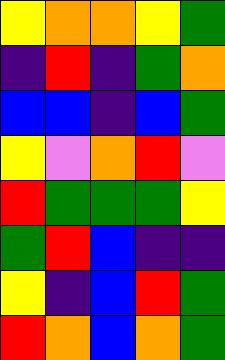[["yellow", "orange", "orange", "yellow", "green"], ["indigo", "red", "indigo", "green", "orange"], ["blue", "blue", "indigo", "blue", "green"], ["yellow", "violet", "orange", "red", "violet"], ["red", "green", "green", "green", "yellow"], ["green", "red", "blue", "indigo", "indigo"], ["yellow", "indigo", "blue", "red", "green"], ["red", "orange", "blue", "orange", "green"]]